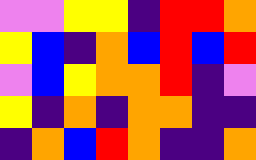[["violet", "violet", "yellow", "yellow", "indigo", "red", "red", "orange"], ["yellow", "blue", "indigo", "orange", "blue", "red", "blue", "red"], ["violet", "blue", "yellow", "orange", "orange", "red", "indigo", "violet"], ["yellow", "indigo", "orange", "indigo", "orange", "orange", "indigo", "indigo"], ["indigo", "orange", "blue", "red", "orange", "indigo", "indigo", "orange"]]